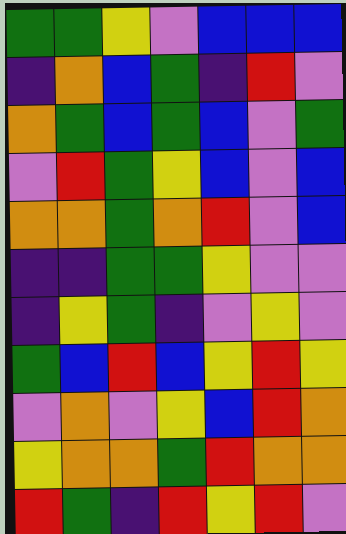[["green", "green", "yellow", "violet", "blue", "blue", "blue"], ["indigo", "orange", "blue", "green", "indigo", "red", "violet"], ["orange", "green", "blue", "green", "blue", "violet", "green"], ["violet", "red", "green", "yellow", "blue", "violet", "blue"], ["orange", "orange", "green", "orange", "red", "violet", "blue"], ["indigo", "indigo", "green", "green", "yellow", "violet", "violet"], ["indigo", "yellow", "green", "indigo", "violet", "yellow", "violet"], ["green", "blue", "red", "blue", "yellow", "red", "yellow"], ["violet", "orange", "violet", "yellow", "blue", "red", "orange"], ["yellow", "orange", "orange", "green", "red", "orange", "orange"], ["red", "green", "indigo", "red", "yellow", "red", "violet"]]